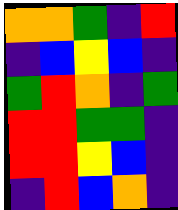[["orange", "orange", "green", "indigo", "red"], ["indigo", "blue", "yellow", "blue", "indigo"], ["green", "red", "orange", "indigo", "green"], ["red", "red", "green", "green", "indigo"], ["red", "red", "yellow", "blue", "indigo"], ["indigo", "red", "blue", "orange", "indigo"]]